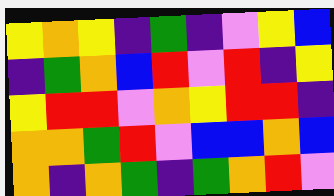[["yellow", "orange", "yellow", "indigo", "green", "indigo", "violet", "yellow", "blue"], ["indigo", "green", "orange", "blue", "red", "violet", "red", "indigo", "yellow"], ["yellow", "red", "red", "violet", "orange", "yellow", "red", "red", "indigo"], ["orange", "orange", "green", "red", "violet", "blue", "blue", "orange", "blue"], ["orange", "indigo", "orange", "green", "indigo", "green", "orange", "red", "violet"]]